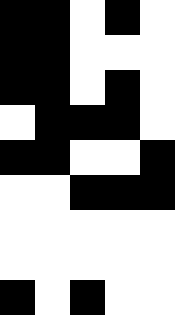[["black", "black", "white", "black", "white"], ["black", "black", "white", "white", "white"], ["black", "black", "white", "black", "white"], ["white", "black", "black", "black", "white"], ["black", "black", "white", "white", "black"], ["white", "white", "black", "black", "black"], ["white", "white", "white", "white", "white"], ["white", "white", "white", "white", "white"], ["black", "white", "black", "white", "white"]]